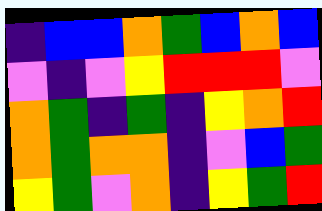[["indigo", "blue", "blue", "orange", "green", "blue", "orange", "blue"], ["violet", "indigo", "violet", "yellow", "red", "red", "red", "violet"], ["orange", "green", "indigo", "green", "indigo", "yellow", "orange", "red"], ["orange", "green", "orange", "orange", "indigo", "violet", "blue", "green"], ["yellow", "green", "violet", "orange", "indigo", "yellow", "green", "red"]]